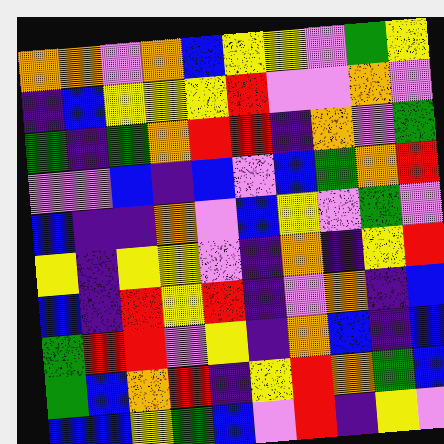[["orange", "orange", "violet", "orange", "blue", "yellow", "yellow", "violet", "green", "yellow"], ["indigo", "blue", "yellow", "yellow", "yellow", "red", "violet", "violet", "orange", "violet"], ["green", "indigo", "green", "orange", "red", "red", "indigo", "orange", "violet", "green"], ["violet", "violet", "blue", "indigo", "blue", "violet", "blue", "green", "orange", "red"], ["blue", "indigo", "indigo", "orange", "violet", "blue", "yellow", "violet", "green", "violet"], ["yellow", "indigo", "yellow", "yellow", "violet", "indigo", "orange", "indigo", "yellow", "red"], ["blue", "indigo", "red", "yellow", "red", "indigo", "violet", "orange", "indigo", "blue"], ["green", "red", "red", "violet", "yellow", "indigo", "orange", "blue", "indigo", "blue"], ["green", "blue", "orange", "red", "indigo", "yellow", "red", "orange", "green", "blue"], ["blue", "blue", "yellow", "green", "blue", "violet", "red", "indigo", "yellow", "violet"]]